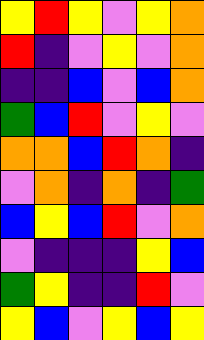[["yellow", "red", "yellow", "violet", "yellow", "orange"], ["red", "indigo", "violet", "yellow", "violet", "orange"], ["indigo", "indigo", "blue", "violet", "blue", "orange"], ["green", "blue", "red", "violet", "yellow", "violet"], ["orange", "orange", "blue", "red", "orange", "indigo"], ["violet", "orange", "indigo", "orange", "indigo", "green"], ["blue", "yellow", "blue", "red", "violet", "orange"], ["violet", "indigo", "indigo", "indigo", "yellow", "blue"], ["green", "yellow", "indigo", "indigo", "red", "violet"], ["yellow", "blue", "violet", "yellow", "blue", "yellow"]]